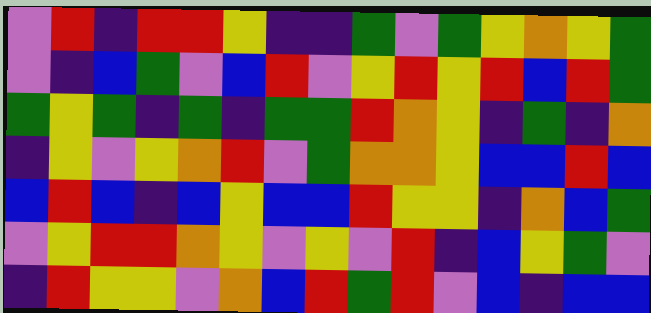[["violet", "red", "indigo", "red", "red", "yellow", "indigo", "indigo", "green", "violet", "green", "yellow", "orange", "yellow", "green"], ["violet", "indigo", "blue", "green", "violet", "blue", "red", "violet", "yellow", "red", "yellow", "red", "blue", "red", "green"], ["green", "yellow", "green", "indigo", "green", "indigo", "green", "green", "red", "orange", "yellow", "indigo", "green", "indigo", "orange"], ["indigo", "yellow", "violet", "yellow", "orange", "red", "violet", "green", "orange", "orange", "yellow", "blue", "blue", "red", "blue"], ["blue", "red", "blue", "indigo", "blue", "yellow", "blue", "blue", "red", "yellow", "yellow", "indigo", "orange", "blue", "green"], ["violet", "yellow", "red", "red", "orange", "yellow", "violet", "yellow", "violet", "red", "indigo", "blue", "yellow", "green", "violet"], ["indigo", "red", "yellow", "yellow", "violet", "orange", "blue", "red", "green", "red", "violet", "blue", "indigo", "blue", "blue"]]